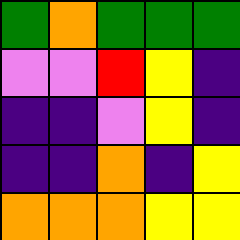[["green", "orange", "green", "green", "green"], ["violet", "violet", "red", "yellow", "indigo"], ["indigo", "indigo", "violet", "yellow", "indigo"], ["indigo", "indigo", "orange", "indigo", "yellow"], ["orange", "orange", "orange", "yellow", "yellow"]]